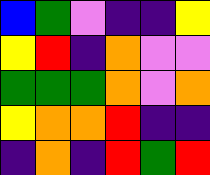[["blue", "green", "violet", "indigo", "indigo", "yellow"], ["yellow", "red", "indigo", "orange", "violet", "violet"], ["green", "green", "green", "orange", "violet", "orange"], ["yellow", "orange", "orange", "red", "indigo", "indigo"], ["indigo", "orange", "indigo", "red", "green", "red"]]